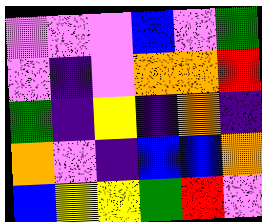[["violet", "violet", "violet", "blue", "violet", "green"], ["violet", "indigo", "violet", "orange", "orange", "red"], ["green", "indigo", "yellow", "indigo", "orange", "indigo"], ["orange", "violet", "indigo", "blue", "blue", "orange"], ["blue", "yellow", "yellow", "green", "red", "violet"]]